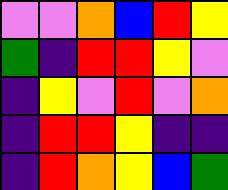[["violet", "violet", "orange", "blue", "red", "yellow"], ["green", "indigo", "red", "red", "yellow", "violet"], ["indigo", "yellow", "violet", "red", "violet", "orange"], ["indigo", "red", "red", "yellow", "indigo", "indigo"], ["indigo", "red", "orange", "yellow", "blue", "green"]]